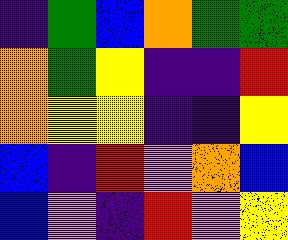[["indigo", "green", "blue", "orange", "green", "green"], ["orange", "green", "yellow", "indigo", "indigo", "red"], ["orange", "yellow", "yellow", "indigo", "indigo", "yellow"], ["blue", "indigo", "red", "violet", "orange", "blue"], ["blue", "violet", "indigo", "red", "violet", "yellow"]]